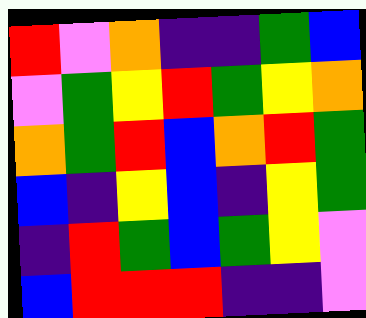[["red", "violet", "orange", "indigo", "indigo", "green", "blue"], ["violet", "green", "yellow", "red", "green", "yellow", "orange"], ["orange", "green", "red", "blue", "orange", "red", "green"], ["blue", "indigo", "yellow", "blue", "indigo", "yellow", "green"], ["indigo", "red", "green", "blue", "green", "yellow", "violet"], ["blue", "red", "red", "red", "indigo", "indigo", "violet"]]